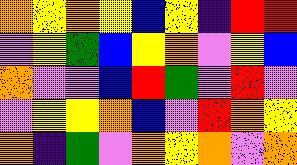[["orange", "yellow", "orange", "yellow", "blue", "yellow", "indigo", "red", "red"], ["violet", "yellow", "green", "blue", "yellow", "orange", "violet", "yellow", "blue"], ["orange", "violet", "violet", "blue", "red", "green", "violet", "red", "violet"], ["violet", "yellow", "yellow", "orange", "blue", "violet", "red", "orange", "yellow"], ["orange", "indigo", "green", "violet", "orange", "yellow", "orange", "violet", "orange"]]